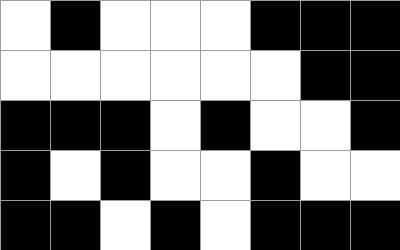[["white", "black", "white", "white", "white", "black", "black", "black"], ["white", "white", "white", "white", "white", "white", "black", "black"], ["black", "black", "black", "white", "black", "white", "white", "black"], ["black", "white", "black", "white", "white", "black", "white", "white"], ["black", "black", "white", "black", "white", "black", "black", "black"]]